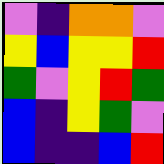[["violet", "indigo", "orange", "orange", "violet"], ["yellow", "blue", "yellow", "yellow", "red"], ["green", "violet", "yellow", "red", "green"], ["blue", "indigo", "yellow", "green", "violet"], ["blue", "indigo", "indigo", "blue", "red"]]